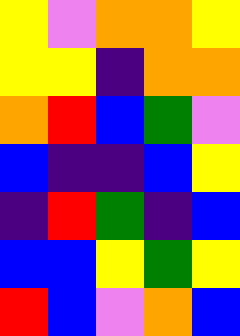[["yellow", "violet", "orange", "orange", "yellow"], ["yellow", "yellow", "indigo", "orange", "orange"], ["orange", "red", "blue", "green", "violet"], ["blue", "indigo", "indigo", "blue", "yellow"], ["indigo", "red", "green", "indigo", "blue"], ["blue", "blue", "yellow", "green", "yellow"], ["red", "blue", "violet", "orange", "blue"]]